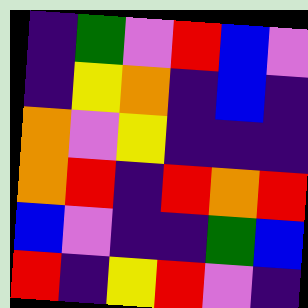[["indigo", "green", "violet", "red", "blue", "violet"], ["indigo", "yellow", "orange", "indigo", "blue", "indigo"], ["orange", "violet", "yellow", "indigo", "indigo", "indigo"], ["orange", "red", "indigo", "red", "orange", "red"], ["blue", "violet", "indigo", "indigo", "green", "blue"], ["red", "indigo", "yellow", "red", "violet", "indigo"]]